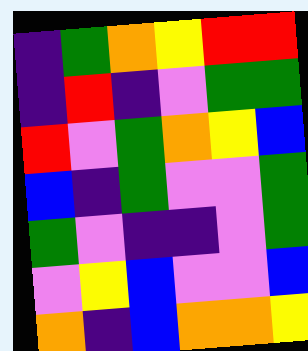[["indigo", "green", "orange", "yellow", "red", "red"], ["indigo", "red", "indigo", "violet", "green", "green"], ["red", "violet", "green", "orange", "yellow", "blue"], ["blue", "indigo", "green", "violet", "violet", "green"], ["green", "violet", "indigo", "indigo", "violet", "green"], ["violet", "yellow", "blue", "violet", "violet", "blue"], ["orange", "indigo", "blue", "orange", "orange", "yellow"]]